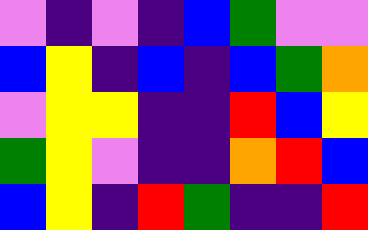[["violet", "indigo", "violet", "indigo", "blue", "green", "violet", "violet"], ["blue", "yellow", "indigo", "blue", "indigo", "blue", "green", "orange"], ["violet", "yellow", "yellow", "indigo", "indigo", "red", "blue", "yellow"], ["green", "yellow", "violet", "indigo", "indigo", "orange", "red", "blue"], ["blue", "yellow", "indigo", "red", "green", "indigo", "indigo", "red"]]